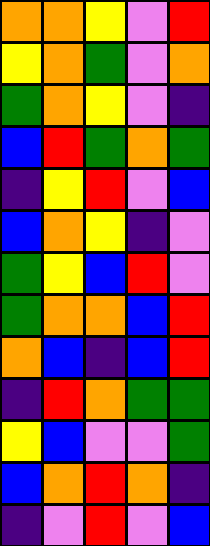[["orange", "orange", "yellow", "violet", "red"], ["yellow", "orange", "green", "violet", "orange"], ["green", "orange", "yellow", "violet", "indigo"], ["blue", "red", "green", "orange", "green"], ["indigo", "yellow", "red", "violet", "blue"], ["blue", "orange", "yellow", "indigo", "violet"], ["green", "yellow", "blue", "red", "violet"], ["green", "orange", "orange", "blue", "red"], ["orange", "blue", "indigo", "blue", "red"], ["indigo", "red", "orange", "green", "green"], ["yellow", "blue", "violet", "violet", "green"], ["blue", "orange", "red", "orange", "indigo"], ["indigo", "violet", "red", "violet", "blue"]]